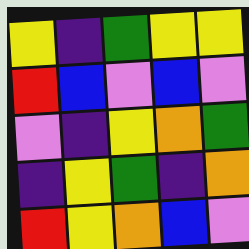[["yellow", "indigo", "green", "yellow", "yellow"], ["red", "blue", "violet", "blue", "violet"], ["violet", "indigo", "yellow", "orange", "green"], ["indigo", "yellow", "green", "indigo", "orange"], ["red", "yellow", "orange", "blue", "violet"]]